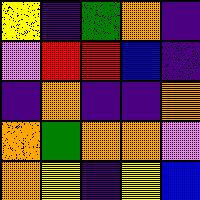[["yellow", "indigo", "green", "orange", "indigo"], ["violet", "red", "red", "blue", "indigo"], ["indigo", "orange", "indigo", "indigo", "orange"], ["orange", "green", "orange", "orange", "violet"], ["orange", "yellow", "indigo", "yellow", "blue"]]